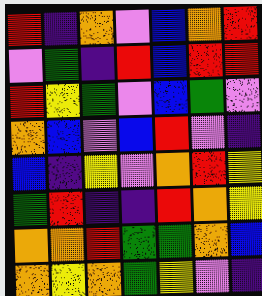[["red", "indigo", "orange", "violet", "blue", "orange", "red"], ["violet", "green", "indigo", "red", "blue", "red", "red"], ["red", "yellow", "green", "violet", "blue", "green", "violet"], ["orange", "blue", "violet", "blue", "red", "violet", "indigo"], ["blue", "indigo", "yellow", "violet", "orange", "red", "yellow"], ["green", "red", "indigo", "indigo", "red", "orange", "yellow"], ["orange", "orange", "red", "green", "green", "orange", "blue"], ["orange", "yellow", "orange", "green", "yellow", "violet", "indigo"]]